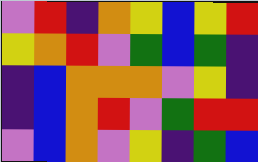[["violet", "red", "indigo", "orange", "yellow", "blue", "yellow", "red"], ["yellow", "orange", "red", "violet", "green", "blue", "green", "indigo"], ["indigo", "blue", "orange", "orange", "orange", "violet", "yellow", "indigo"], ["indigo", "blue", "orange", "red", "violet", "green", "red", "red"], ["violet", "blue", "orange", "violet", "yellow", "indigo", "green", "blue"]]